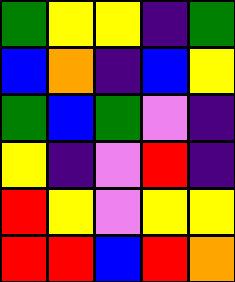[["green", "yellow", "yellow", "indigo", "green"], ["blue", "orange", "indigo", "blue", "yellow"], ["green", "blue", "green", "violet", "indigo"], ["yellow", "indigo", "violet", "red", "indigo"], ["red", "yellow", "violet", "yellow", "yellow"], ["red", "red", "blue", "red", "orange"]]